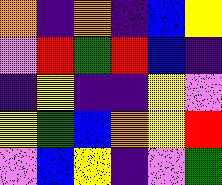[["orange", "indigo", "orange", "indigo", "blue", "yellow"], ["violet", "red", "green", "red", "blue", "indigo"], ["indigo", "yellow", "indigo", "indigo", "yellow", "violet"], ["yellow", "green", "blue", "orange", "yellow", "red"], ["violet", "blue", "yellow", "indigo", "violet", "green"]]